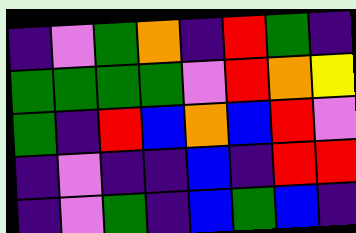[["indigo", "violet", "green", "orange", "indigo", "red", "green", "indigo"], ["green", "green", "green", "green", "violet", "red", "orange", "yellow"], ["green", "indigo", "red", "blue", "orange", "blue", "red", "violet"], ["indigo", "violet", "indigo", "indigo", "blue", "indigo", "red", "red"], ["indigo", "violet", "green", "indigo", "blue", "green", "blue", "indigo"]]